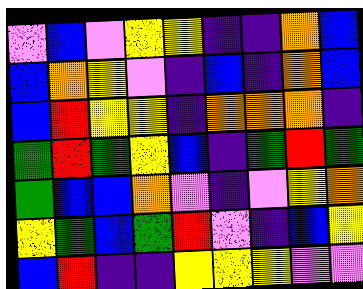[["violet", "blue", "violet", "yellow", "yellow", "indigo", "indigo", "orange", "blue"], ["blue", "orange", "yellow", "violet", "indigo", "blue", "indigo", "orange", "blue"], ["blue", "red", "yellow", "yellow", "indigo", "orange", "orange", "orange", "indigo"], ["green", "red", "green", "yellow", "blue", "indigo", "green", "red", "green"], ["green", "blue", "blue", "orange", "violet", "indigo", "violet", "yellow", "orange"], ["yellow", "green", "blue", "green", "red", "violet", "indigo", "blue", "yellow"], ["blue", "red", "indigo", "indigo", "yellow", "yellow", "yellow", "violet", "violet"]]